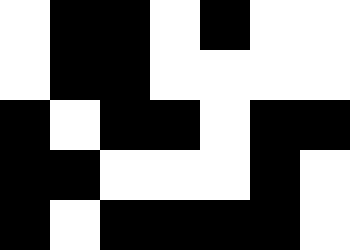[["white", "black", "black", "white", "black", "white", "white"], ["white", "black", "black", "white", "white", "white", "white"], ["black", "white", "black", "black", "white", "black", "black"], ["black", "black", "white", "white", "white", "black", "white"], ["black", "white", "black", "black", "black", "black", "white"]]